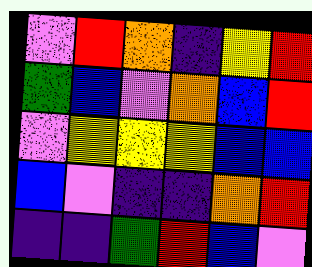[["violet", "red", "orange", "indigo", "yellow", "red"], ["green", "blue", "violet", "orange", "blue", "red"], ["violet", "yellow", "yellow", "yellow", "blue", "blue"], ["blue", "violet", "indigo", "indigo", "orange", "red"], ["indigo", "indigo", "green", "red", "blue", "violet"]]